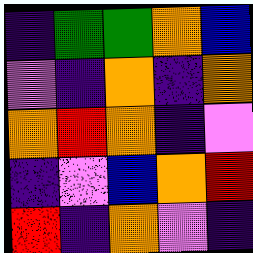[["indigo", "green", "green", "orange", "blue"], ["violet", "indigo", "orange", "indigo", "orange"], ["orange", "red", "orange", "indigo", "violet"], ["indigo", "violet", "blue", "orange", "red"], ["red", "indigo", "orange", "violet", "indigo"]]